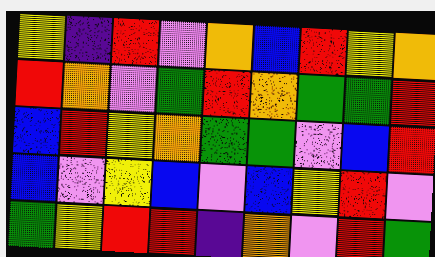[["yellow", "indigo", "red", "violet", "orange", "blue", "red", "yellow", "orange"], ["red", "orange", "violet", "green", "red", "orange", "green", "green", "red"], ["blue", "red", "yellow", "orange", "green", "green", "violet", "blue", "red"], ["blue", "violet", "yellow", "blue", "violet", "blue", "yellow", "red", "violet"], ["green", "yellow", "red", "red", "indigo", "orange", "violet", "red", "green"]]